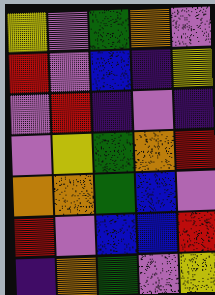[["yellow", "violet", "green", "orange", "violet"], ["red", "violet", "blue", "indigo", "yellow"], ["violet", "red", "indigo", "violet", "indigo"], ["violet", "yellow", "green", "orange", "red"], ["orange", "orange", "green", "blue", "violet"], ["red", "violet", "blue", "blue", "red"], ["indigo", "orange", "green", "violet", "yellow"]]